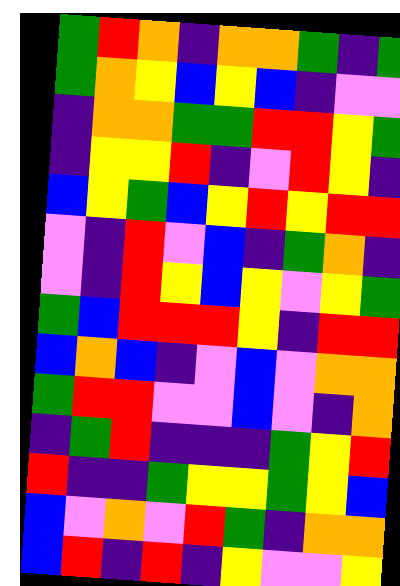[["green", "red", "orange", "indigo", "orange", "orange", "green", "indigo", "green"], ["green", "orange", "yellow", "blue", "yellow", "blue", "indigo", "violet", "violet"], ["indigo", "orange", "orange", "green", "green", "red", "red", "yellow", "green"], ["indigo", "yellow", "yellow", "red", "indigo", "violet", "red", "yellow", "indigo"], ["blue", "yellow", "green", "blue", "yellow", "red", "yellow", "red", "red"], ["violet", "indigo", "red", "violet", "blue", "indigo", "green", "orange", "indigo"], ["violet", "indigo", "red", "yellow", "blue", "yellow", "violet", "yellow", "green"], ["green", "blue", "red", "red", "red", "yellow", "indigo", "red", "red"], ["blue", "orange", "blue", "indigo", "violet", "blue", "violet", "orange", "orange"], ["green", "red", "red", "violet", "violet", "blue", "violet", "indigo", "orange"], ["indigo", "green", "red", "indigo", "indigo", "indigo", "green", "yellow", "red"], ["red", "indigo", "indigo", "green", "yellow", "yellow", "green", "yellow", "blue"], ["blue", "violet", "orange", "violet", "red", "green", "indigo", "orange", "orange"], ["blue", "red", "indigo", "red", "indigo", "yellow", "violet", "violet", "yellow"]]